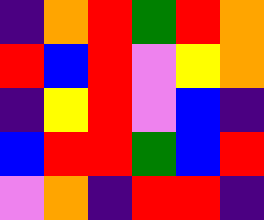[["indigo", "orange", "red", "green", "red", "orange"], ["red", "blue", "red", "violet", "yellow", "orange"], ["indigo", "yellow", "red", "violet", "blue", "indigo"], ["blue", "red", "red", "green", "blue", "red"], ["violet", "orange", "indigo", "red", "red", "indigo"]]